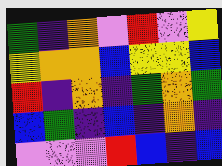[["green", "indigo", "orange", "violet", "red", "violet", "yellow"], ["yellow", "orange", "orange", "blue", "yellow", "yellow", "blue"], ["red", "indigo", "orange", "indigo", "green", "orange", "green"], ["blue", "green", "indigo", "blue", "indigo", "orange", "indigo"], ["violet", "violet", "violet", "red", "blue", "indigo", "blue"]]